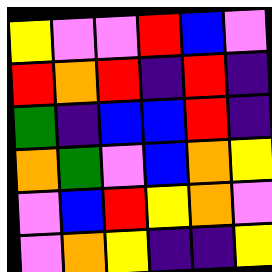[["yellow", "violet", "violet", "red", "blue", "violet"], ["red", "orange", "red", "indigo", "red", "indigo"], ["green", "indigo", "blue", "blue", "red", "indigo"], ["orange", "green", "violet", "blue", "orange", "yellow"], ["violet", "blue", "red", "yellow", "orange", "violet"], ["violet", "orange", "yellow", "indigo", "indigo", "yellow"]]